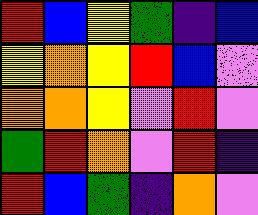[["red", "blue", "yellow", "green", "indigo", "blue"], ["yellow", "orange", "yellow", "red", "blue", "violet"], ["orange", "orange", "yellow", "violet", "red", "violet"], ["green", "red", "orange", "violet", "red", "indigo"], ["red", "blue", "green", "indigo", "orange", "violet"]]